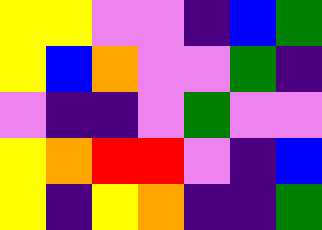[["yellow", "yellow", "violet", "violet", "indigo", "blue", "green"], ["yellow", "blue", "orange", "violet", "violet", "green", "indigo"], ["violet", "indigo", "indigo", "violet", "green", "violet", "violet"], ["yellow", "orange", "red", "red", "violet", "indigo", "blue"], ["yellow", "indigo", "yellow", "orange", "indigo", "indigo", "green"]]